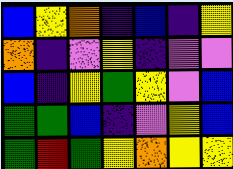[["blue", "yellow", "orange", "indigo", "blue", "indigo", "yellow"], ["orange", "indigo", "violet", "yellow", "indigo", "violet", "violet"], ["blue", "indigo", "yellow", "green", "yellow", "violet", "blue"], ["green", "green", "blue", "indigo", "violet", "yellow", "blue"], ["green", "red", "green", "yellow", "orange", "yellow", "yellow"]]